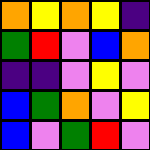[["orange", "yellow", "orange", "yellow", "indigo"], ["green", "red", "violet", "blue", "orange"], ["indigo", "indigo", "violet", "yellow", "violet"], ["blue", "green", "orange", "violet", "yellow"], ["blue", "violet", "green", "red", "violet"]]